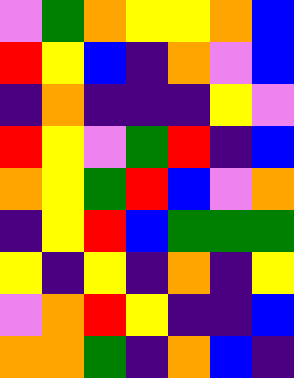[["violet", "green", "orange", "yellow", "yellow", "orange", "blue"], ["red", "yellow", "blue", "indigo", "orange", "violet", "blue"], ["indigo", "orange", "indigo", "indigo", "indigo", "yellow", "violet"], ["red", "yellow", "violet", "green", "red", "indigo", "blue"], ["orange", "yellow", "green", "red", "blue", "violet", "orange"], ["indigo", "yellow", "red", "blue", "green", "green", "green"], ["yellow", "indigo", "yellow", "indigo", "orange", "indigo", "yellow"], ["violet", "orange", "red", "yellow", "indigo", "indigo", "blue"], ["orange", "orange", "green", "indigo", "orange", "blue", "indigo"]]